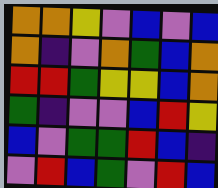[["orange", "orange", "yellow", "violet", "blue", "violet", "blue"], ["orange", "indigo", "violet", "orange", "green", "blue", "orange"], ["red", "red", "green", "yellow", "yellow", "blue", "orange"], ["green", "indigo", "violet", "violet", "blue", "red", "yellow"], ["blue", "violet", "green", "green", "red", "blue", "indigo"], ["violet", "red", "blue", "green", "violet", "red", "blue"]]